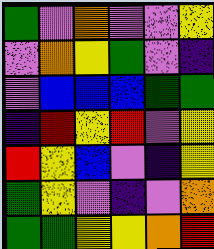[["green", "violet", "orange", "violet", "violet", "yellow"], ["violet", "orange", "yellow", "green", "violet", "indigo"], ["violet", "blue", "blue", "blue", "green", "green"], ["indigo", "red", "yellow", "red", "violet", "yellow"], ["red", "yellow", "blue", "violet", "indigo", "yellow"], ["green", "yellow", "violet", "indigo", "violet", "orange"], ["green", "green", "yellow", "yellow", "orange", "red"]]